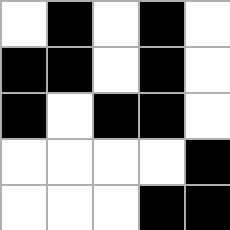[["white", "black", "white", "black", "white"], ["black", "black", "white", "black", "white"], ["black", "white", "black", "black", "white"], ["white", "white", "white", "white", "black"], ["white", "white", "white", "black", "black"]]